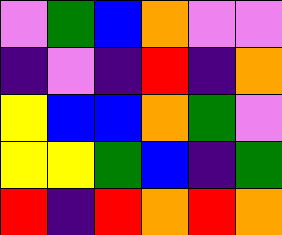[["violet", "green", "blue", "orange", "violet", "violet"], ["indigo", "violet", "indigo", "red", "indigo", "orange"], ["yellow", "blue", "blue", "orange", "green", "violet"], ["yellow", "yellow", "green", "blue", "indigo", "green"], ["red", "indigo", "red", "orange", "red", "orange"]]